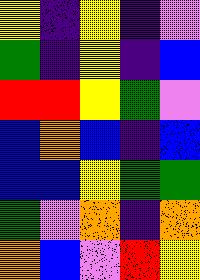[["yellow", "indigo", "yellow", "indigo", "violet"], ["green", "indigo", "yellow", "indigo", "blue"], ["red", "red", "yellow", "green", "violet"], ["blue", "orange", "blue", "indigo", "blue"], ["blue", "blue", "yellow", "green", "green"], ["green", "violet", "orange", "indigo", "orange"], ["orange", "blue", "violet", "red", "yellow"]]